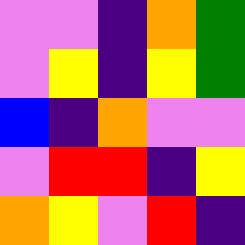[["violet", "violet", "indigo", "orange", "green"], ["violet", "yellow", "indigo", "yellow", "green"], ["blue", "indigo", "orange", "violet", "violet"], ["violet", "red", "red", "indigo", "yellow"], ["orange", "yellow", "violet", "red", "indigo"]]